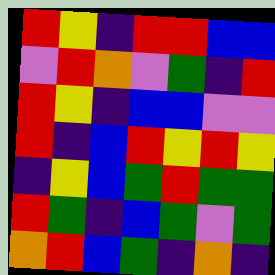[["red", "yellow", "indigo", "red", "red", "blue", "blue"], ["violet", "red", "orange", "violet", "green", "indigo", "red"], ["red", "yellow", "indigo", "blue", "blue", "violet", "violet"], ["red", "indigo", "blue", "red", "yellow", "red", "yellow"], ["indigo", "yellow", "blue", "green", "red", "green", "green"], ["red", "green", "indigo", "blue", "green", "violet", "green"], ["orange", "red", "blue", "green", "indigo", "orange", "indigo"]]